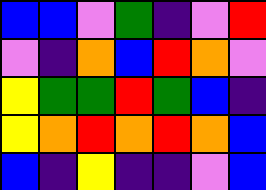[["blue", "blue", "violet", "green", "indigo", "violet", "red"], ["violet", "indigo", "orange", "blue", "red", "orange", "violet"], ["yellow", "green", "green", "red", "green", "blue", "indigo"], ["yellow", "orange", "red", "orange", "red", "orange", "blue"], ["blue", "indigo", "yellow", "indigo", "indigo", "violet", "blue"]]